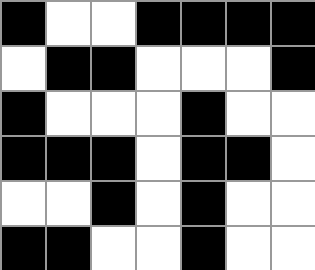[["black", "white", "white", "black", "black", "black", "black"], ["white", "black", "black", "white", "white", "white", "black"], ["black", "white", "white", "white", "black", "white", "white"], ["black", "black", "black", "white", "black", "black", "white"], ["white", "white", "black", "white", "black", "white", "white"], ["black", "black", "white", "white", "black", "white", "white"]]